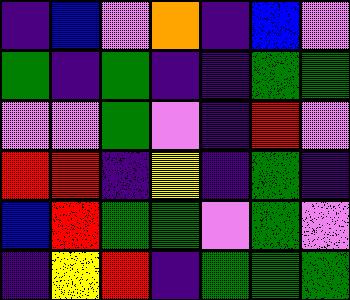[["indigo", "blue", "violet", "orange", "indigo", "blue", "violet"], ["green", "indigo", "green", "indigo", "indigo", "green", "green"], ["violet", "violet", "green", "violet", "indigo", "red", "violet"], ["red", "red", "indigo", "yellow", "indigo", "green", "indigo"], ["blue", "red", "green", "green", "violet", "green", "violet"], ["indigo", "yellow", "red", "indigo", "green", "green", "green"]]